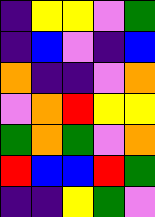[["indigo", "yellow", "yellow", "violet", "green"], ["indigo", "blue", "violet", "indigo", "blue"], ["orange", "indigo", "indigo", "violet", "orange"], ["violet", "orange", "red", "yellow", "yellow"], ["green", "orange", "green", "violet", "orange"], ["red", "blue", "blue", "red", "green"], ["indigo", "indigo", "yellow", "green", "violet"]]